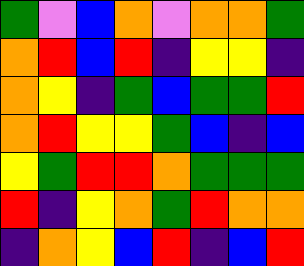[["green", "violet", "blue", "orange", "violet", "orange", "orange", "green"], ["orange", "red", "blue", "red", "indigo", "yellow", "yellow", "indigo"], ["orange", "yellow", "indigo", "green", "blue", "green", "green", "red"], ["orange", "red", "yellow", "yellow", "green", "blue", "indigo", "blue"], ["yellow", "green", "red", "red", "orange", "green", "green", "green"], ["red", "indigo", "yellow", "orange", "green", "red", "orange", "orange"], ["indigo", "orange", "yellow", "blue", "red", "indigo", "blue", "red"]]